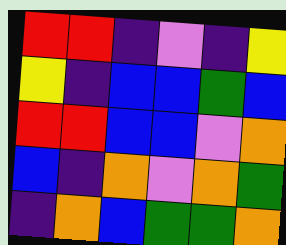[["red", "red", "indigo", "violet", "indigo", "yellow"], ["yellow", "indigo", "blue", "blue", "green", "blue"], ["red", "red", "blue", "blue", "violet", "orange"], ["blue", "indigo", "orange", "violet", "orange", "green"], ["indigo", "orange", "blue", "green", "green", "orange"]]